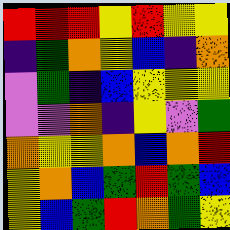[["red", "red", "red", "yellow", "red", "yellow", "yellow"], ["indigo", "green", "orange", "yellow", "blue", "indigo", "orange"], ["violet", "green", "indigo", "blue", "yellow", "yellow", "yellow"], ["violet", "violet", "orange", "indigo", "yellow", "violet", "green"], ["orange", "yellow", "yellow", "orange", "blue", "orange", "red"], ["yellow", "orange", "blue", "green", "red", "green", "blue"], ["yellow", "blue", "green", "red", "orange", "green", "yellow"]]